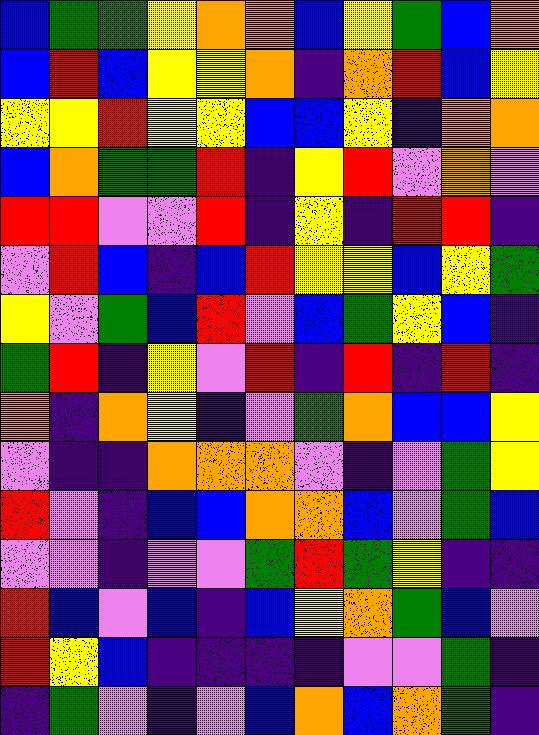[["blue", "green", "green", "yellow", "orange", "orange", "blue", "yellow", "green", "blue", "orange"], ["blue", "red", "blue", "yellow", "yellow", "orange", "indigo", "orange", "red", "blue", "yellow"], ["yellow", "yellow", "red", "yellow", "yellow", "blue", "blue", "yellow", "indigo", "orange", "orange"], ["blue", "orange", "green", "green", "red", "indigo", "yellow", "red", "violet", "orange", "violet"], ["red", "red", "violet", "violet", "red", "indigo", "yellow", "indigo", "red", "red", "indigo"], ["violet", "red", "blue", "indigo", "blue", "red", "yellow", "yellow", "blue", "yellow", "green"], ["yellow", "violet", "green", "blue", "red", "violet", "blue", "green", "yellow", "blue", "indigo"], ["green", "red", "indigo", "yellow", "violet", "red", "indigo", "red", "indigo", "red", "indigo"], ["orange", "indigo", "orange", "yellow", "indigo", "violet", "green", "orange", "blue", "blue", "yellow"], ["violet", "indigo", "indigo", "orange", "orange", "orange", "violet", "indigo", "violet", "green", "yellow"], ["red", "violet", "indigo", "blue", "blue", "orange", "orange", "blue", "violet", "green", "blue"], ["violet", "violet", "indigo", "violet", "violet", "green", "red", "green", "yellow", "indigo", "indigo"], ["red", "blue", "violet", "blue", "indigo", "blue", "yellow", "orange", "green", "blue", "violet"], ["red", "yellow", "blue", "indigo", "indigo", "indigo", "indigo", "violet", "violet", "green", "indigo"], ["indigo", "green", "violet", "indigo", "violet", "blue", "orange", "blue", "orange", "green", "indigo"]]